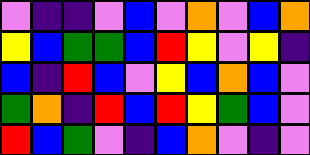[["violet", "indigo", "indigo", "violet", "blue", "violet", "orange", "violet", "blue", "orange"], ["yellow", "blue", "green", "green", "blue", "red", "yellow", "violet", "yellow", "indigo"], ["blue", "indigo", "red", "blue", "violet", "yellow", "blue", "orange", "blue", "violet"], ["green", "orange", "indigo", "red", "blue", "red", "yellow", "green", "blue", "violet"], ["red", "blue", "green", "violet", "indigo", "blue", "orange", "violet", "indigo", "violet"]]